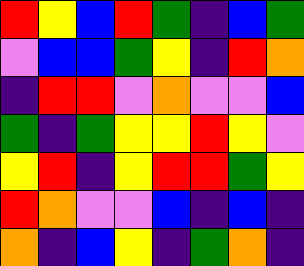[["red", "yellow", "blue", "red", "green", "indigo", "blue", "green"], ["violet", "blue", "blue", "green", "yellow", "indigo", "red", "orange"], ["indigo", "red", "red", "violet", "orange", "violet", "violet", "blue"], ["green", "indigo", "green", "yellow", "yellow", "red", "yellow", "violet"], ["yellow", "red", "indigo", "yellow", "red", "red", "green", "yellow"], ["red", "orange", "violet", "violet", "blue", "indigo", "blue", "indigo"], ["orange", "indigo", "blue", "yellow", "indigo", "green", "orange", "indigo"]]